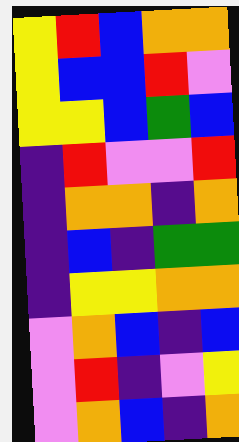[["yellow", "red", "blue", "orange", "orange"], ["yellow", "blue", "blue", "red", "violet"], ["yellow", "yellow", "blue", "green", "blue"], ["indigo", "red", "violet", "violet", "red"], ["indigo", "orange", "orange", "indigo", "orange"], ["indigo", "blue", "indigo", "green", "green"], ["indigo", "yellow", "yellow", "orange", "orange"], ["violet", "orange", "blue", "indigo", "blue"], ["violet", "red", "indigo", "violet", "yellow"], ["violet", "orange", "blue", "indigo", "orange"]]